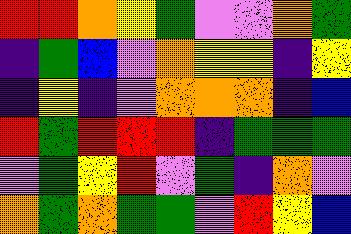[["red", "red", "orange", "yellow", "green", "violet", "violet", "orange", "green"], ["indigo", "green", "blue", "violet", "orange", "yellow", "yellow", "indigo", "yellow"], ["indigo", "yellow", "indigo", "violet", "orange", "orange", "orange", "indigo", "blue"], ["red", "green", "red", "red", "red", "indigo", "green", "green", "green"], ["violet", "green", "yellow", "red", "violet", "green", "indigo", "orange", "violet"], ["orange", "green", "orange", "green", "green", "violet", "red", "yellow", "blue"]]